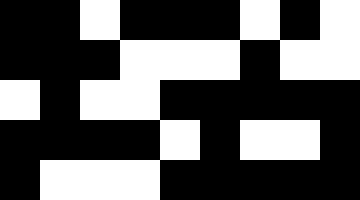[["black", "black", "white", "black", "black", "black", "white", "black", "white"], ["black", "black", "black", "white", "white", "white", "black", "white", "white"], ["white", "black", "white", "white", "black", "black", "black", "black", "black"], ["black", "black", "black", "black", "white", "black", "white", "white", "black"], ["black", "white", "white", "white", "black", "black", "black", "black", "black"]]